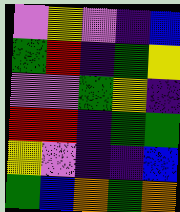[["violet", "yellow", "violet", "indigo", "blue"], ["green", "red", "indigo", "green", "yellow"], ["violet", "violet", "green", "yellow", "indigo"], ["red", "red", "indigo", "green", "green"], ["yellow", "violet", "indigo", "indigo", "blue"], ["green", "blue", "orange", "green", "orange"]]